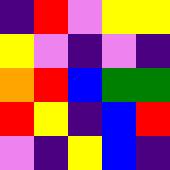[["indigo", "red", "violet", "yellow", "yellow"], ["yellow", "violet", "indigo", "violet", "indigo"], ["orange", "red", "blue", "green", "green"], ["red", "yellow", "indigo", "blue", "red"], ["violet", "indigo", "yellow", "blue", "indigo"]]